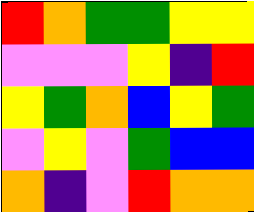[["red", "orange", "green", "green", "yellow", "yellow"], ["violet", "violet", "violet", "yellow", "indigo", "red"], ["yellow", "green", "orange", "blue", "yellow", "green"], ["violet", "yellow", "violet", "green", "blue", "blue"], ["orange", "indigo", "violet", "red", "orange", "orange"]]